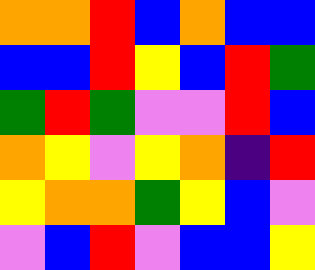[["orange", "orange", "red", "blue", "orange", "blue", "blue"], ["blue", "blue", "red", "yellow", "blue", "red", "green"], ["green", "red", "green", "violet", "violet", "red", "blue"], ["orange", "yellow", "violet", "yellow", "orange", "indigo", "red"], ["yellow", "orange", "orange", "green", "yellow", "blue", "violet"], ["violet", "blue", "red", "violet", "blue", "blue", "yellow"]]